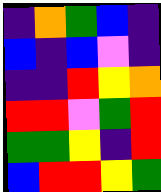[["indigo", "orange", "green", "blue", "indigo"], ["blue", "indigo", "blue", "violet", "indigo"], ["indigo", "indigo", "red", "yellow", "orange"], ["red", "red", "violet", "green", "red"], ["green", "green", "yellow", "indigo", "red"], ["blue", "red", "red", "yellow", "green"]]